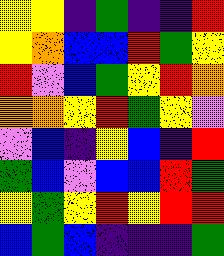[["yellow", "yellow", "indigo", "green", "indigo", "indigo", "red"], ["yellow", "orange", "blue", "blue", "red", "green", "yellow"], ["red", "violet", "blue", "green", "yellow", "red", "orange"], ["orange", "orange", "yellow", "red", "green", "yellow", "violet"], ["violet", "blue", "indigo", "yellow", "blue", "indigo", "red"], ["green", "blue", "violet", "blue", "blue", "red", "green"], ["yellow", "green", "yellow", "red", "yellow", "red", "red"], ["blue", "green", "blue", "indigo", "indigo", "indigo", "green"]]